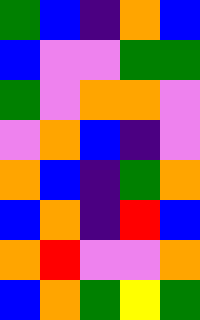[["green", "blue", "indigo", "orange", "blue"], ["blue", "violet", "violet", "green", "green"], ["green", "violet", "orange", "orange", "violet"], ["violet", "orange", "blue", "indigo", "violet"], ["orange", "blue", "indigo", "green", "orange"], ["blue", "orange", "indigo", "red", "blue"], ["orange", "red", "violet", "violet", "orange"], ["blue", "orange", "green", "yellow", "green"]]